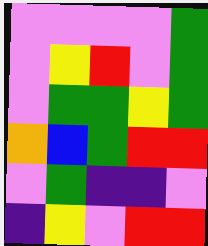[["violet", "violet", "violet", "violet", "green"], ["violet", "yellow", "red", "violet", "green"], ["violet", "green", "green", "yellow", "green"], ["orange", "blue", "green", "red", "red"], ["violet", "green", "indigo", "indigo", "violet"], ["indigo", "yellow", "violet", "red", "red"]]